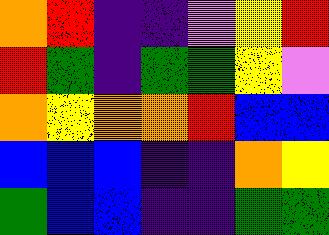[["orange", "red", "indigo", "indigo", "violet", "yellow", "red"], ["red", "green", "indigo", "green", "green", "yellow", "violet"], ["orange", "yellow", "orange", "orange", "red", "blue", "blue"], ["blue", "blue", "blue", "indigo", "indigo", "orange", "yellow"], ["green", "blue", "blue", "indigo", "indigo", "green", "green"]]